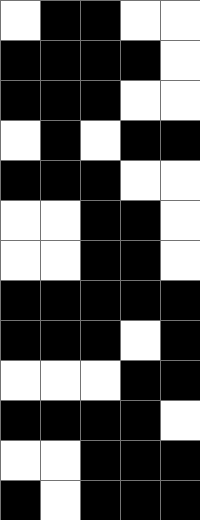[["white", "black", "black", "white", "white"], ["black", "black", "black", "black", "white"], ["black", "black", "black", "white", "white"], ["white", "black", "white", "black", "black"], ["black", "black", "black", "white", "white"], ["white", "white", "black", "black", "white"], ["white", "white", "black", "black", "white"], ["black", "black", "black", "black", "black"], ["black", "black", "black", "white", "black"], ["white", "white", "white", "black", "black"], ["black", "black", "black", "black", "white"], ["white", "white", "black", "black", "black"], ["black", "white", "black", "black", "black"]]